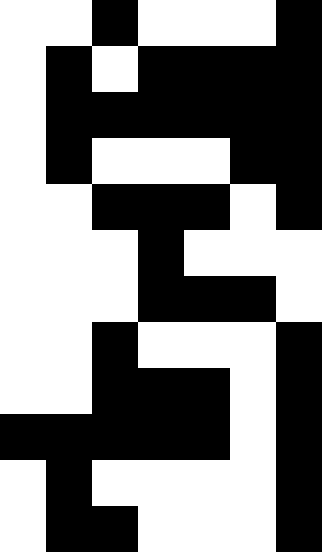[["white", "white", "black", "white", "white", "white", "black"], ["white", "black", "white", "black", "black", "black", "black"], ["white", "black", "black", "black", "black", "black", "black"], ["white", "black", "white", "white", "white", "black", "black"], ["white", "white", "black", "black", "black", "white", "black"], ["white", "white", "white", "black", "white", "white", "white"], ["white", "white", "white", "black", "black", "black", "white"], ["white", "white", "black", "white", "white", "white", "black"], ["white", "white", "black", "black", "black", "white", "black"], ["black", "black", "black", "black", "black", "white", "black"], ["white", "black", "white", "white", "white", "white", "black"], ["white", "black", "black", "white", "white", "white", "black"]]